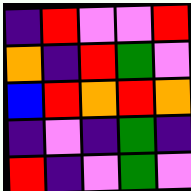[["indigo", "red", "violet", "violet", "red"], ["orange", "indigo", "red", "green", "violet"], ["blue", "red", "orange", "red", "orange"], ["indigo", "violet", "indigo", "green", "indigo"], ["red", "indigo", "violet", "green", "violet"]]